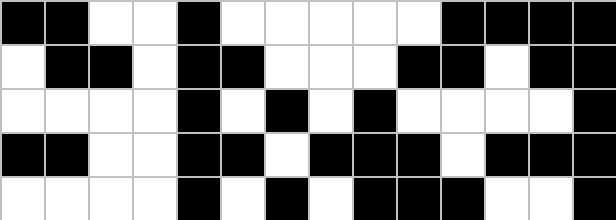[["black", "black", "white", "white", "black", "white", "white", "white", "white", "white", "black", "black", "black", "black"], ["white", "black", "black", "white", "black", "black", "white", "white", "white", "black", "black", "white", "black", "black"], ["white", "white", "white", "white", "black", "white", "black", "white", "black", "white", "white", "white", "white", "black"], ["black", "black", "white", "white", "black", "black", "white", "black", "black", "black", "white", "black", "black", "black"], ["white", "white", "white", "white", "black", "white", "black", "white", "black", "black", "black", "white", "white", "black"]]